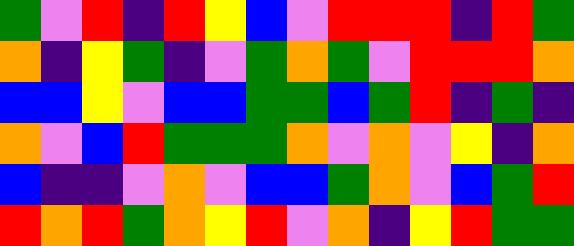[["green", "violet", "red", "indigo", "red", "yellow", "blue", "violet", "red", "red", "red", "indigo", "red", "green"], ["orange", "indigo", "yellow", "green", "indigo", "violet", "green", "orange", "green", "violet", "red", "red", "red", "orange"], ["blue", "blue", "yellow", "violet", "blue", "blue", "green", "green", "blue", "green", "red", "indigo", "green", "indigo"], ["orange", "violet", "blue", "red", "green", "green", "green", "orange", "violet", "orange", "violet", "yellow", "indigo", "orange"], ["blue", "indigo", "indigo", "violet", "orange", "violet", "blue", "blue", "green", "orange", "violet", "blue", "green", "red"], ["red", "orange", "red", "green", "orange", "yellow", "red", "violet", "orange", "indigo", "yellow", "red", "green", "green"]]